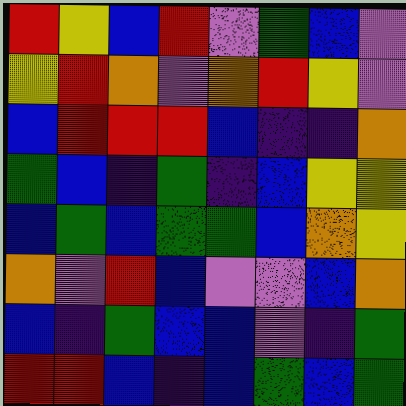[["red", "yellow", "blue", "red", "violet", "green", "blue", "violet"], ["yellow", "red", "orange", "violet", "orange", "red", "yellow", "violet"], ["blue", "red", "red", "red", "blue", "indigo", "indigo", "orange"], ["green", "blue", "indigo", "green", "indigo", "blue", "yellow", "yellow"], ["blue", "green", "blue", "green", "green", "blue", "orange", "yellow"], ["orange", "violet", "red", "blue", "violet", "violet", "blue", "orange"], ["blue", "indigo", "green", "blue", "blue", "violet", "indigo", "green"], ["red", "red", "blue", "indigo", "blue", "green", "blue", "green"]]